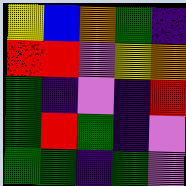[["yellow", "blue", "orange", "green", "indigo"], ["red", "red", "violet", "yellow", "orange"], ["green", "indigo", "violet", "indigo", "red"], ["green", "red", "green", "indigo", "violet"], ["green", "green", "indigo", "green", "violet"]]